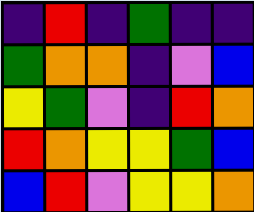[["indigo", "red", "indigo", "green", "indigo", "indigo"], ["green", "orange", "orange", "indigo", "violet", "blue"], ["yellow", "green", "violet", "indigo", "red", "orange"], ["red", "orange", "yellow", "yellow", "green", "blue"], ["blue", "red", "violet", "yellow", "yellow", "orange"]]